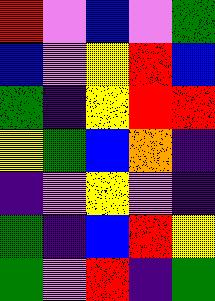[["red", "violet", "blue", "violet", "green"], ["blue", "violet", "yellow", "red", "blue"], ["green", "indigo", "yellow", "red", "red"], ["yellow", "green", "blue", "orange", "indigo"], ["indigo", "violet", "yellow", "violet", "indigo"], ["green", "indigo", "blue", "red", "yellow"], ["green", "violet", "red", "indigo", "green"]]